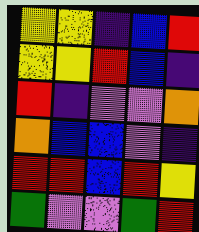[["yellow", "yellow", "indigo", "blue", "red"], ["yellow", "yellow", "red", "blue", "indigo"], ["red", "indigo", "violet", "violet", "orange"], ["orange", "blue", "blue", "violet", "indigo"], ["red", "red", "blue", "red", "yellow"], ["green", "violet", "violet", "green", "red"]]